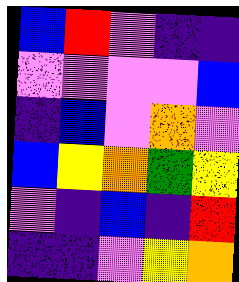[["blue", "red", "violet", "indigo", "indigo"], ["violet", "violet", "violet", "violet", "blue"], ["indigo", "blue", "violet", "orange", "violet"], ["blue", "yellow", "orange", "green", "yellow"], ["violet", "indigo", "blue", "indigo", "red"], ["indigo", "indigo", "violet", "yellow", "orange"]]